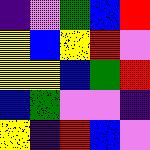[["indigo", "violet", "green", "blue", "red"], ["yellow", "blue", "yellow", "red", "violet"], ["yellow", "yellow", "blue", "green", "red"], ["blue", "green", "violet", "violet", "indigo"], ["yellow", "indigo", "red", "blue", "violet"]]